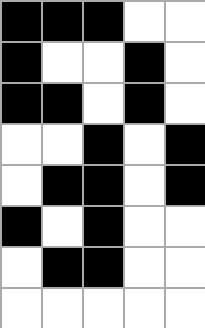[["black", "black", "black", "white", "white"], ["black", "white", "white", "black", "white"], ["black", "black", "white", "black", "white"], ["white", "white", "black", "white", "black"], ["white", "black", "black", "white", "black"], ["black", "white", "black", "white", "white"], ["white", "black", "black", "white", "white"], ["white", "white", "white", "white", "white"]]